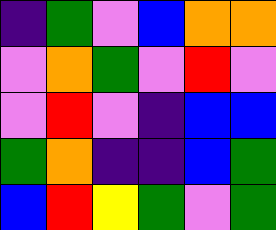[["indigo", "green", "violet", "blue", "orange", "orange"], ["violet", "orange", "green", "violet", "red", "violet"], ["violet", "red", "violet", "indigo", "blue", "blue"], ["green", "orange", "indigo", "indigo", "blue", "green"], ["blue", "red", "yellow", "green", "violet", "green"]]